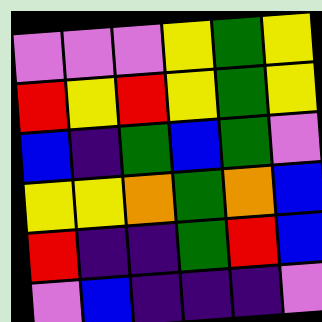[["violet", "violet", "violet", "yellow", "green", "yellow"], ["red", "yellow", "red", "yellow", "green", "yellow"], ["blue", "indigo", "green", "blue", "green", "violet"], ["yellow", "yellow", "orange", "green", "orange", "blue"], ["red", "indigo", "indigo", "green", "red", "blue"], ["violet", "blue", "indigo", "indigo", "indigo", "violet"]]